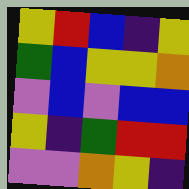[["yellow", "red", "blue", "indigo", "yellow"], ["green", "blue", "yellow", "yellow", "orange"], ["violet", "blue", "violet", "blue", "blue"], ["yellow", "indigo", "green", "red", "red"], ["violet", "violet", "orange", "yellow", "indigo"]]